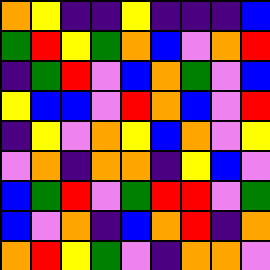[["orange", "yellow", "indigo", "indigo", "yellow", "indigo", "indigo", "indigo", "blue"], ["green", "red", "yellow", "green", "orange", "blue", "violet", "orange", "red"], ["indigo", "green", "red", "violet", "blue", "orange", "green", "violet", "blue"], ["yellow", "blue", "blue", "violet", "red", "orange", "blue", "violet", "red"], ["indigo", "yellow", "violet", "orange", "yellow", "blue", "orange", "violet", "yellow"], ["violet", "orange", "indigo", "orange", "orange", "indigo", "yellow", "blue", "violet"], ["blue", "green", "red", "violet", "green", "red", "red", "violet", "green"], ["blue", "violet", "orange", "indigo", "blue", "orange", "red", "indigo", "orange"], ["orange", "red", "yellow", "green", "violet", "indigo", "orange", "orange", "violet"]]